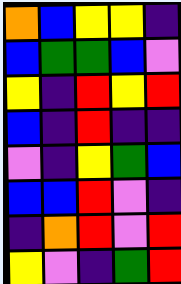[["orange", "blue", "yellow", "yellow", "indigo"], ["blue", "green", "green", "blue", "violet"], ["yellow", "indigo", "red", "yellow", "red"], ["blue", "indigo", "red", "indigo", "indigo"], ["violet", "indigo", "yellow", "green", "blue"], ["blue", "blue", "red", "violet", "indigo"], ["indigo", "orange", "red", "violet", "red"], ["yellow", "violet", "indigo", "green", "red"]]